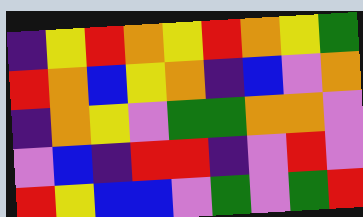[["indigo", "yellow", "red", "orange", "yellow", "red", "orange", "yellow", "green"], ["red", "orange", "blue", "yellow", "orange", "indigo", "blue", "violet", "orange"], ["indigo", "orange", "yellow", "violet", "green", "green", "orange", "orange", "violet"], ["violet", "blue", "indigo", "red", "red", "indigo", "violet", "red", "violet"], ["red", "yellow", "blue", "blue", "violet", "green", "violet", "green", "red"]]